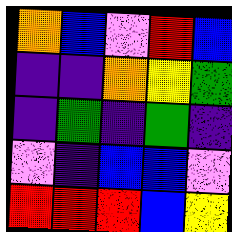[["orange", "blue", "violet", "red", "blue"], ["indigo", "indigo", "orange", "yellow", "green"], ["indigo", "green", "indigo", "green", "indigo"], ["violet", "indigo", "blue", "blue", "violet"], ["red", "red", "red", "blue", "yellow"]]